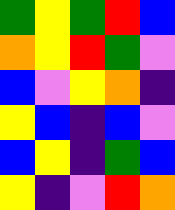[["green", "yellow", "green", "red", "blue"], ["orange", "yellow", "red", "green", "violet"], ["blue", "violet", "yellow", "orange", "indigo"], ["yellow", "blue", "indigo", "blue", "violet"], ["blue", "yellow", "indigo", "green", "blue"], ["yellow", "indigo", "violet", "red", "orange"]]